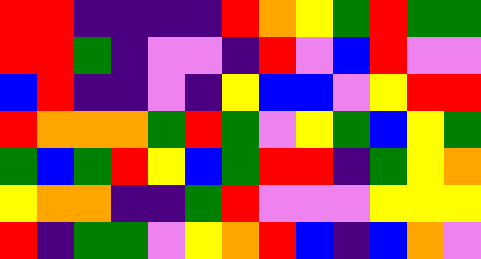[["red", "red", "indigo", "indigo", "indigo", "indigo", "red", "orange", "yellow", "green", "red", "green", "green"], ["red", "red", "green", "indigo", "violet", "violet", "indigo", "red", "violet", "blue", "red", "violet", "violet"], ["blue", "red", "indigo", "indigo", "violet", "indigo", "yellow", "blue", "blue", "violet", "yellow", "red", "red"], ["red", "orange", "orange", "orange", "green", "red", "green", "violet", "yellow", "green", "blue", "yellow", "green"], ["green", "blue", "green", "red", "yellow", "blue", "green", "red", "red", "indigo", "green", "yellow", "orange"], ["yellow", "orange", "orange", "indigo", "indigo", "green", "red", "violet", "violet", "violet", "yellow", "yellow", "yellow"], ["red", "indigo", "green", "green", "violet", "yellow", "orange", "red", "blue", "indigo", "blue", "orange", "violet"]]